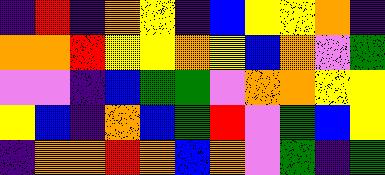[["indigo", "red", "indigo", "orange", "yellow", "indigo", "blue", "yellow", "yellow", "orange", "indigo"], ["orange", "orange", "red", "yellow", "yellow", "orange", "yellow", "blue", "orange", "violet", "green"], ["violet", "violet", "indigo", "blue", "green", "green", "violet", "orange", "orange", "yellow", "yellow"], ["yellow", "blue", "indigo", "orange", "blue", "green", "red", "violet", "green", "blue", "yellow"], ["indigo", "orange", "orange", "red", "orange", "blue", "orange", "violet", "green", "indigo", "green"]]